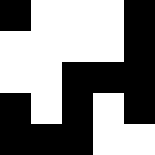[["black", "white", "white", "white", "black"], ["white", "white", "white", "white", "black"], ["white", "white", "black", "black", "black"], ["black", "white", "black", "white", "black"], ["black", "black", "black", "white", "white"]]